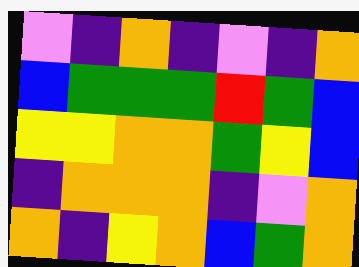[["violet", "indigo", "orange", "indigo", "violet", "indigo", "orange"], ["blue", "green", "green", "green", "red", "green", "blue"], ["yellow", "yellow", "orange", "orange", "green", "yellow", "blue"], ["indigo", "orange", "orange", "orange", "indigo", "violet", "orange"], ["orange", "indigo", "yellow", "orange", "blue", "green", "orange"]]